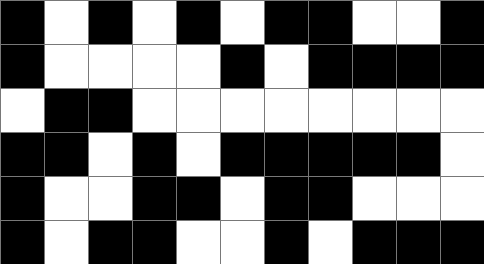[["black", "white", "black", "white", "black", "white", "black", "black", "white", "white", "black"], ["black", "white", "white", "white", "white", "black", "white", "black", "black", "black", "black"], ["white", "black", "black", "white", "white", "white", "white", "white", "white", "white", "white"], ["black", "black", "white", "black", "white", "black", "black", "black", "black", "black", "white"], ["black", "white", "white", "black", "black", "white", "black", "black", "white", "white", "white"], ["black", "white", "black", "black", "white", "white", "black", "white", "black", "black", "black"]]